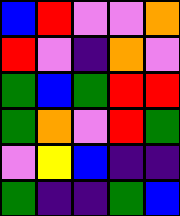[["blue", "red", "violet", "violet", "orange"], ["red", "violet", "indigo", "orange", "violet"], ["green", "blue", "green", "red", "red"], ["green", "orange", "violet", "red", "green"], ["violet", "yellow", "blue", "indigo", "indigo"], ["green", "indigo", "indigo", "green", "blue"]]